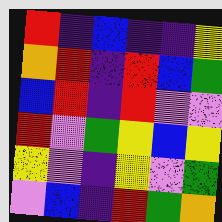[["red", "indigo", "blue", "indigo", "indigo", "yellow"], ["orange", "red", "indigo", "red", "blue", "green"], ["blue", "red", "indigo", "red", "violet", "violet"], ["red", "violet", "green", "yellow", "blue", "yellow"], ["yellow", "violet", "indigo", "yellow", "violet", "green"], ["violet", "blue", "indigo", "red", "green", "orange"]]